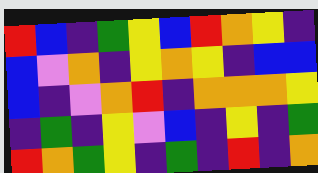[["red", "blue", "indigo", "green", "yellow", "blue", "red", "orange", "yellow", "indigo"], ["blue", "violet", "orange", "indigo", "yellow", "orange", "yellow", "indigo", "blue", "blue"], ["blue", "indigo", "violet", "orange", "red", "indigo", "orange", "orange", "orange", "yellow"], ["indigo", "green", "indigo", "yellow", "violet", "blue", "indigo", "yellow", "indigo", "green"], ["red", "orange", "green", "yellow", "indigo", "green", "indigo", "red", "indigo", "orange"]]